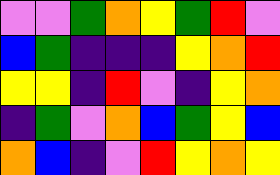[["violet", "violet", "green", "orange", "yellow", "green", "red", "violet"], ["blue", "green", "indigo", "indigo", "indigo", "yellow", "orange", "red"], ["yellow", "yellow", "indigo", "red", "violet", "indigo", "yellow", "orange"], ["indigo", "green", "violet", "orange", "blue", "green", "yellow", "blue"], ["orange", "blue", "indigo", "violet", "red", "yellow", "orange", "yellow"]]